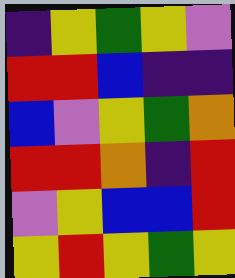[["indigo", "yellow", "green", "yellow", "violet"], ["red", "red", "blue", "indigo", "indigo"], ["blue", "violet", "yellow", "green", "orange"], ["red", "red", "orange", "indigo", "red"], ["violet", "yellow", "blue", "blue", "red"], ["yellow", "red", "yellow", "green", "yellow"]]